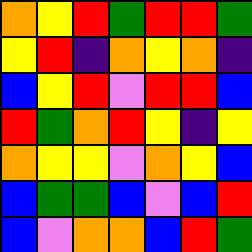[["orange", "yellow", "red", "green", "red", "red", "green"], ["yellow", "red", "indigo", "orange", "yellow", "orange", "indigo"], ["blue", "yellow", "red", "violet", "red", "red", "blue"], ["red", "green", "orange", "red", "yellow", "indigo", "yellow"], ["orange", "yellow", "yellow", "violet", "orange", "yellow", "blue"], ["blue", "green", "green", "blue", "violet", "blue", "red"], ["blue", "violet", "orange", "orange", "blue", "red", "green"]]